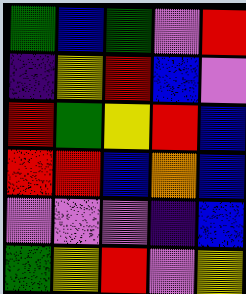[["green", "blue", "green", "violet", "red"], ["indigo", "yellow", "red", "blue", "violet"], ["red", "green", "yellow", "red", "blue"], ["red", "red", "blue", "orange", "blue"], ["violet", "violet", "violet", "indigo", "blue"], ["green", "yellow", "red", "violet", "yellow"]]